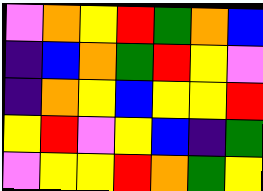[["violet", "orange", "yellow", "red", "green", "orange", "blue"], ["indigo", "blue", "orange", "green", "red", "yellow", "violet"], ["indigo", "orange", "yellow", "blue", "yellow", "yellow", "red"], ["yellow", "red", "violet", "yellow", "blue", "indigo", "green"], ["violet", "yellow", "yellow", "red", "orange", "green", "yellow"]]